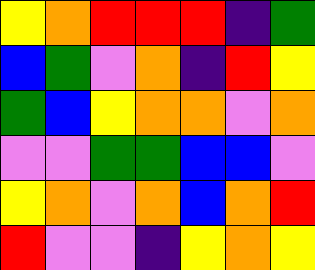[["yellow", "orange", "red", "red", "red", "indigo", "green"], ["blue", "green", "violet", "orange", "indigo", "red", "yellow"], ["green", "blue", "yellow", "orange", "orange", "violet", "orange"], ["violet", "violet", "green", "green", "blue", "blue", "violet"], ["yellow", "orange", "violet", "orange", "blue", "orange", "red"], ["red", "violet", "violet", "indigo", "yellow", "orange", "yellow"]]